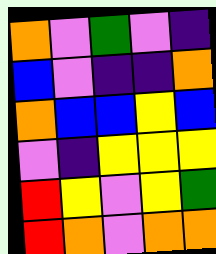[["orange", "violet", "green", "violet", "indigo"], ["blue", "violet", "indigo", "indigo", "orange"], ["orange", "blue", "blue", "yellow", "blue"], ["violet", "indigo", "yellow", "yellow", "yellow"], ["red", "yellow", "violet", "yellow", "green"], ["red", "orange", "violet", "orange", "orange"]]